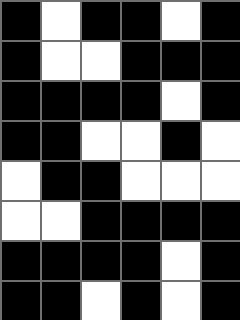[["black", "white", "black", "black", "white", "black"], ["black", "white", "white", "black", "black", "black"], ["black", "black", "black", "black", "white", "black"], ["black", "black", "white", "white", "black", "white"], ["white", "black", "black", "white", "white", "white"], ["white", "white", "black", "black", "black", "black"], ["black", "black", "black", "black", "white", "black"], ["black", "black", "white", "black", "white", "black"]]